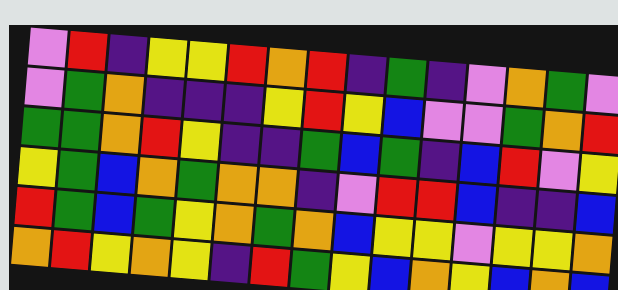[["violet", "red", "indigo", "yellow", "yellow", "red", "orange", "red", "indigo", "green", "indigo", "violet", "orange", "green", "violet"], ["violet", "green", "orange", "indigo", "indigo", "indigo", "yellow", "red", "yellow", "blue", "violet", "violet", "green", "orange", "red"], ["green", "green", "orange", "red", "yellow", "indigo", "indigo", "green", "blue", "green", "indigo", "blue", "red", "violet", "yellow"], ["yellow", "green", "blue", "orange", "green", "orange", "orange", "indigo", "violet", "red", "red", "blue", "indigo", "indigo", "blue"], ["red", "green", "blue", "green", "yellow", "orange", "green", "orange", "blue", "yellow", "yellow", "violet", "yellow", "yellow", "orange"], ["orange", "red", "yellow", "orange", "yellow", "indigo", "red", "green", "yellow", "blue", "orange", "yellow", "blue", "orange", "blue"]]